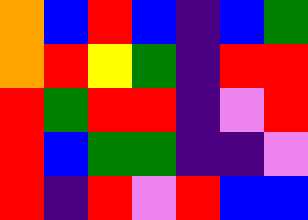[["orange", "blue", "red", "blue", "indigo", "blue", "green"], ["orange", "red", "yellow", "green", "indigo", "red", "red"], ["red", "green", "red", "red", "indigo", "violet", "red"], ["red", "blue", "green", "green", "indigo", "indigo", "violet"], ["red", "indigo", "red", "violet", "red", "blue", "blue"]]